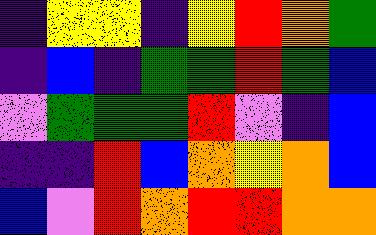[["indigo", "yellow", "yellow", "indigo", "yellow", "red", "orange", "green"], ["indigo", "blue", "indigo", "green", "green", "red", "green", "blue"], ["violet", "green", "green", "green", "red", "violet", "indigo", "blue"], ["indigo", "indigo", "red", "blue", "orange", "yellow", "orange", "blue"], ["blue", "violet", "red", "orange", "red", "red", "orange", "orange"]]